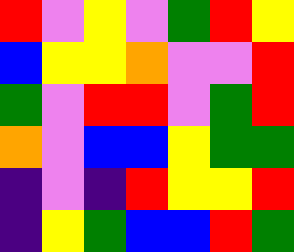[["red", "violet", "yellow", "violet", "green", "red", "yellow"], ["blue", "yellow", "yellow", "orange", "violet", "violet", "red"], ["green", "violet", "red", "red", "violet", "green", "red"], ["orange", "violet", "blue", "blue", "yellow", "green", "green"], ["indigo", "violet", "indigo", "red", "yellow", "yellow", "red"], ["indigo", "yellow", "green", "blue", "blue", "red", "green"]]